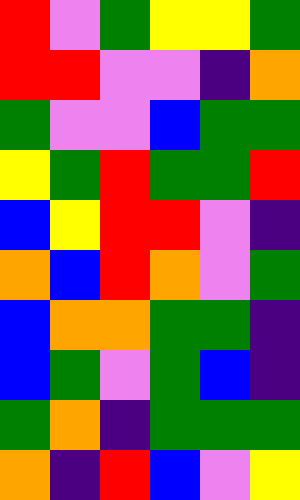[["red", "violet", "green", "yellow", "yellow", "green"], ["red", "red", "violet", "violet", "indigo", "orange"], ["green", "violet", "violet", "blue", "green", "green"], ["yellow", "green", "red", "green", "green", "red"], ["blue", "yellow", "red", "red", "violet", "indigo"], ["orange", "blue", "red", "orange", "violet", "green"], ["blue", "orange", "orange", "green", "green", "indigo"], ["blue", "green", "violet", "green", "blue", "indigo"], ["green", "orange", "indigo", "green", "green", "green"], ["orange", "indigo", "red", "blue", "violet", "yellow"]]